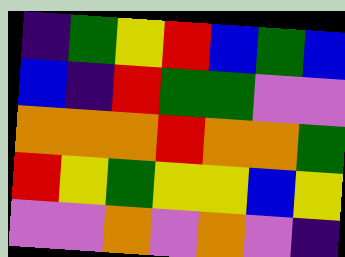[["indigo", "green", "yellow", "red", "blue", "green", "blue"], ["blue", "indigo", "red", "green", "green", "violet", "violet"], ["orange", "orange", "orange", "red", "orange", "orange", "green"], ["red", "yellow", "green", "yellow", "yellow", "blue", "yellow"], ["violet", "violet", "orange", "violet", "orange", "violet", "indigo"]]